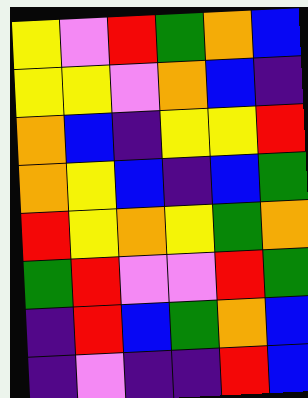[["yellow", "violet", "red", "green", "orange", "blue"], ["yellow", "yellow", "violet", "orange", "blue", "indigo"], ["orange", "blue", "indigo", "yellow", "yellow", "red"], ["orange", "yellow", "blue", "indigo", "blue", "green"], ["red", "yellow", "orange", "yellow", "green", "orange"], ["green", "red", "violet", "violet", "red", "green"], ["indigo", "red", "blue", "green", "orange", "blue"], ["indigo", "violet", "indigo", "indigo", "red", "blue"]]